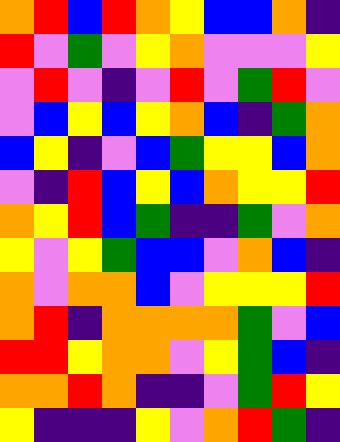[["orange", "red", "blue", "red", "orange", "yellow", "blue", "blue", "orange", "indigo"], ["red", "violet", "green", "violet", "yellow", "orange", "violet", "violet", "violet", "yellow"], ["violet", "red", "violet", "indigo", "violet", "red", "violet", "green", "red", "violet"], ["violet", "blue", "yellow", "blue", "yellow", "orange", "blue", "indigo", "green", "orange"], ["blue", "yellow", "indigo", "violet", "blue", "green", "yellow", "yellow", "blue", "orange"], ["violet", "indigo", "red", "blue", "yellow", "blue", "orange", "yellow", "yellow", "red"], ["orange", "yellow", "red", "blue", "green", "indigo", "indigo", "green", "violet", "orange"], ["yellow", "violet", "yellow", "green", "blue", "blue", "violet", "orange", "blue", "indigo"], ["orange", "violet", "orange", "orange", "blue", "violet", "yellow", "yellow", "yellow", "red"], ["orange", "red", "indigo", "orange", "orange", "orange", "orange", "green", "violet", "blue"], ["red", "red", "yellow", "orange", "orange", "violet", "yellow", "green", "blue", "indigo"], ["orange", "orange", "red", "orange", "indigo", "indigo", "violet", "green", "red", "yellow"], ["yellow", "indigo", "indigo", "indigo", "yellow", "violet", "orange", "red", "green", "indigo"]]